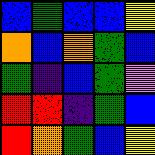[["blue", "green", "blue", "blue", "yellow"], ["orange", "blue", "orange", "green", "blue"], ["green", "indigo", "blue", "green", "violet"], ["red", "red", "indigo", "green", "blue"], ["red", "orange", "green", "blue", "yellow"]]